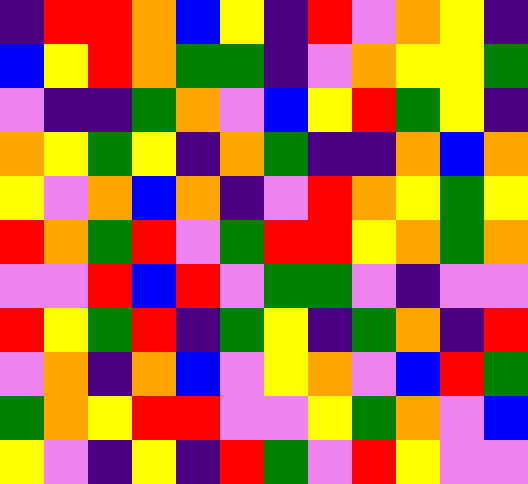[["indigo", "red", "red", "orange", "blue", "yellow", "indigo", "red", "violet", "orange", "yellow", "indigo"], ["blue", "yellow", "red", "orange", "green", "green", "indigo", "violet", "orange", "yellow", "yellow", "green"], ["violet", "indigo", "indigo", "green", "orange", "violet", "blue", "yellow", "red", "green", "yellow", "indigo"], ["orange", "yellow", "green", "yellow", "indigo", "orange", "green", "indigo", "indigo", "orange", "blue", "orange"], ["yellow", "violet", "orange", "blue", "orange", "indigo", "violet", "red", "orange", "yellow", "green", "yellow"], ["red", "orange", "green", "red", "violet", "green", "red", "red", "yellow", "orange", "green", "orange"], ["violet", "violet", "red", "blue", "red", "violet", "green", "green", "violet", "indigo", "violet", "violet"], ["red", "yellow", "green", "red", "indigo", "green", "yellow", "indigo", "green", "orange", "indigo", "red"], ["violet", "orange", "indigo", "orange", "blue", "violet", "yellow", "orange", "violet", "blue", "red", "green"], ["green", "orange", "yellow", "red", "red", "violet", "violet", "yellow", "green", "orange", "violet", "blue"], ["yellow", "violet", "indigo", "yellow", "indigo", "red", "green", "violet", "red", "yellow", "violet", "violet"]]